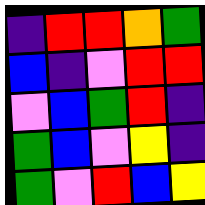[["indigo", "red", "red", "orange", "green"], ["blue", "indigo", "violet", "red", "red"], ["violet", "blue", "green", "red", "indigo"], ["green", "blue", "violet", "yellow", "indigo"], ["green", "violet", "red", "blue", "yellow"]]